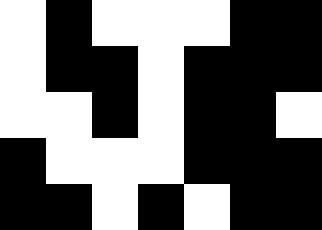[["white", "black", "white", "white", "white", "black", "black"], ["white", "black", "black", "white", "black", "black", "black"], ["white", "white", "black", "white", "black", "black", "white"], ["black", "white", "white", "white", "black", "black", "black"], ["black", "black", "white", "black", "white", "black", "black"]]